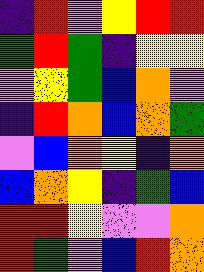[["indigo", "red", "violet", "yellow", "red", "red"], ["green", "red", "green", "indigo", "yellow", "yellow"], ["violet", "yellow", "green", "blue", "orange", "violet"], ["indigo", "red", "orange", "blue", "orange", "green"], ["violet", "blue", "orange", "yellow", "indigo", "orange"], ["blue", "orange", "yellow", "indigo", "green", "blue"], ["red", "red", "yellow", "violet", "violet", "orange"], ["red", "green", "violet", "blue", "red", "orange"]]